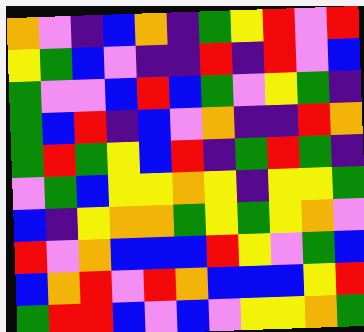[["orange", "violet", "indigo", "blue", "orange", "indigo", "green", "yellow", "red", "violet", "red"], ["yellow", "green", "blue", "violet", "indigo", "indigo", "red", "indigo", "red", "violet", "blue"], ["green", "violet", "violet", "blue", "red", "blue", "green", "violet", "yellow", "green", "indigo"], ["green", "blue", "red", "indigo", "blue", "violet", "orange", "indigo", "indigo", "red", "orange"], ["green", "red", "green", "yellow", "blue", "red", "indigo", "green", "red", "green", "indigo"], ["violet", "green", "blue", "yellow", "yellow", "orange", "yellow", "indigo", "yellow", "yellow", "green"], ["blue", "indigo", "yellow", "orange", "orange", "green", "yellow", "green", "yellow", "orange", "violet"], ["red", "violet", "orange", "blue", "blue", "blue", "red", "yellow", "violet", "green", "blue"], ["blue", "orange", "red", "violet", "red", "orange", "blue", "blue", "blue", "yellow", "red"], ["green", "red", "red", "blue", "violet", "blue", "violet", "yellow", "yellow", "orange", "green"]]